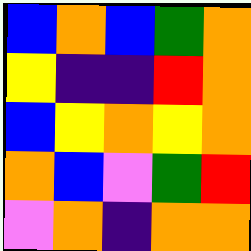[["blue", "orange", "blue", "green", "orange"], ["yellow", "indigo", "indigo", "red", "orange"], ["blue", "yellow", "orange", "yellow", "orange"], ["orange", "blue", "violet", "green", "red"], ["violet", "orange", "indigo", "orange", "orange"]]